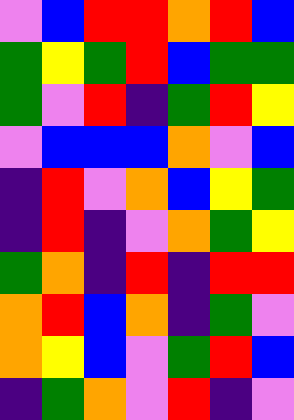[["violet", "blue", "red", "red", "orange", "red", "blue"], ["green", "yellow", "green", "red", "blue", "green", "green"], ["green", "violet", "red", "indigo", "green", "red", "yellow"], ["violet", "blue", "blue", "blue", "orange", "violet", "blue"], ["indigo", "red", "violet", "orange", "blue", "yellow", "green"], ["indigo", "red", "indigo", "violet", "orange", "green", "yellow"], ["green", "orange", "indigo", "red", "indigo", "red", "red"], ["orange", "red", "blue", "orange", "indigo", "green", "violet"], ["orange", "yellow", "blue", "violet", "green", "red", "blue"], ["indigo", "green", "orange", "violet", "red", "indigo", "violet"]]